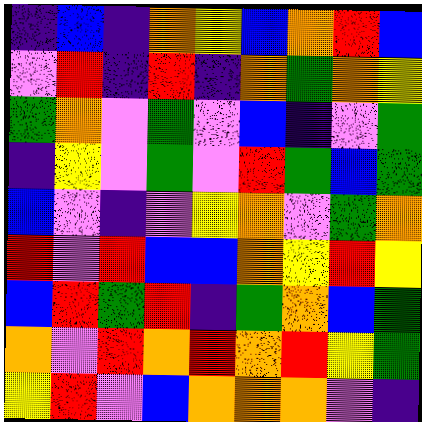[["indigo", "blue", "indigo", "orange", "yellow", "blue", "orange", "red", "blue"], ["violet", "red", "indigo", "red", "indigo", "orange", "green", "orange", "yellow"], ["green", "orange", "violet", "green", "violet", "blue", "indigo", "violet", "green"], ["indigo", "yellow", "violet", "green", "violet", "red", "green", "blue", "green"], ["blue", "violet", "indigo", "violet", "yellow", "orange", "violet", "green", "orange"], ["red", "violet", "red", "blue", "blue", "orange", "yellow", "red", "yellow"], ["blue", "red", "green", "red", "indigo", "green", "orange", "blue", "green"], ["orange", "violet", "red", "orange", "red", "orange", "red", "yellow", "green"], ["yellow", "red", "violet", "blue", "orange", "orange", "orange", "violet", "indigo"]]